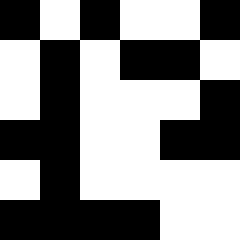[["black", "white", "black", "white", "white", "black"], ["white", "black", "white", "black", "black", "white"], ["white", "black", "white", "white", "white", "black"], ["black", "black", "white", "white", "black", "black"], ["white", "black", "white", "white", "white", "white"], ["black", "black", "black", "black", "white", "white"]]